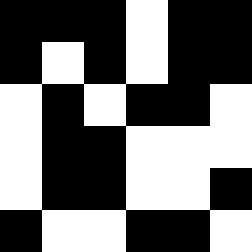[["black", "black", "black", "white", "black", "black"], ["black", "white", "black", "white", "black", "black"], ["white", "black", "white", "black", "black", "white"], ["white", "black", "black", "white", "white", "white"], ["white", "black", "black", "white", "white", "black"], ["black", "white", "white", "black", "black", "white"]]